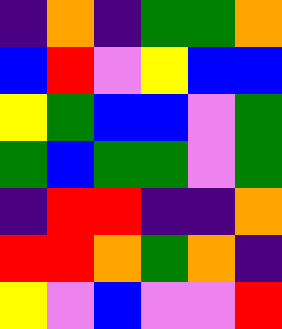[["indigo", "orange", "indigo", "green", "green", "orange"], ["blue", "red", "violet", "yellow", "blue", "blue"], ["yellow", "green", "blue", "blue", "violet", "green"], ["green", "blue", "green", "green", "violet", "green"], ["indigo", "red", "red", "indigo", "indigo", "orange"], ["red", "red", "orange", "green", "orange", "indigo"], ["yellow", "violet", "blue", "violet", "violet", "red"]]